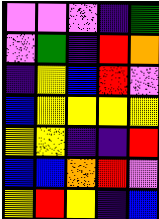[["violet", "violet", "violet", "indigo", "green"], ["violet", "green", "indigo", "red", "orange"], ["indigo", "yellow", "blue", "red", "violet"], ["blue", "yellow", "yellow", "yellow", "yellow"], ["yellow", "yellow", "indigo", "indigo", "red"], ["blue", "blue", "orange", "red", "violet"], ["yellow", "red", "yellow", "indigo", "blue"]]